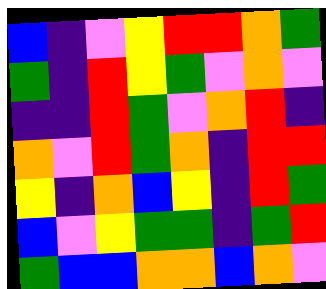[["blue", "indigo", "violet", "yellow", "red", "red", "orange", "green"], ["green", "indigo", "red", "yellow", "green", "violet", "orange", "violet"], ["indigo", "indigo", "red", "green", "violet", "orange", "red", "indigo"], ["orange", "violet", "red", "green", "orange", "indigo", "red", "red"], ["yellow", "indigo", "orange", "blue", "yellow", "indigo", "red", "green"], ["blue", "violet", "yellow", "green", "green", "indigo", "green", "red"], ["green", "blue", "blue", "orange", "orange", "blue", "orange", "violet"]]